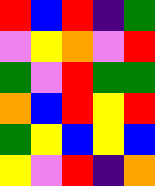[["red", "blue", "red", "indigo", "green"], ["violet", "yellow", "orange", "violet", "red"], ["green", "violet", "red", "green", "green"], ["orange", "blue", "red", "yellow", "red"], ["green", "yellow", "blue", "yellow", "blue"], ["yellow", "violet", "red", "indigo", "orange"]]